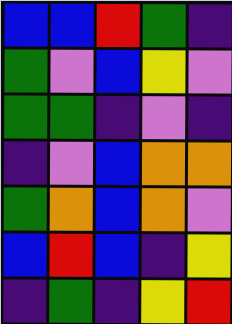[["blue", "blue", "red", "green", "indigo"], ["green", "violet", "blue", "yellow", "violet"], ["green", "green", "indigo", "violet", "indigo"], ["indigo", "violet", "blue", "orange", "orange"], ["green", "orange", "blue", "orange", "violet"], ["blue", "red", "blue", "indigo", "yellow"], ["indigo", "green", "indigo", "yellow", "red"]]